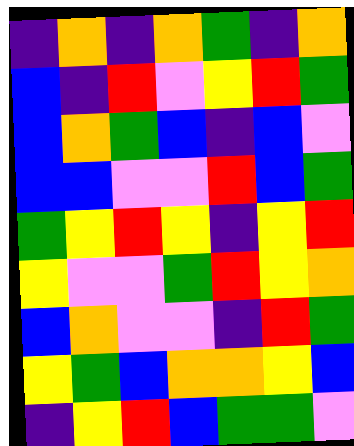[["indigo", "orange", "indigo", "orange", "green", "indigo", "orange"], ["blue", "indigo", "red", "violet", "yellow", "red", "green"], ["blue", "orange", "green", "blue", "indigo", "blue", "violet"], ["blue", "blue", "violet", "violet", "red", "blue", "green"], ["green", "yellow", "red", "yellow", "indigo", "yellow", "red"], ["yellow", "violet", "violet", "green", "red", "yellow", "orange"], ["blue", "orange", "violet", "violet", "indigo", "red", "green"], ["yellow", "green", "blue", "orange", "orange", "yellow", "blue"], ["indigo", "yellow", "red", "blue", "green", "green", "violet"]]